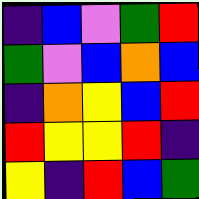[["indigo", "blue", "violet", "green", "red"], ["green", "violet", "blue", "orange", "blue"], ["indigo", "orange", "yellow", "blue", "red"], ["red", "yellow", "yellow", "red", "indigo"], ["yellow", "indigo", "red", "blue", "green"]]